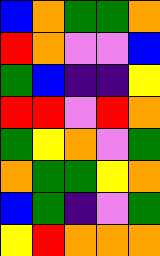[["blue", "orange", "green", "green", "orange"], ["red", "orange", "violet", "violet", "blue"], ["green", "blue", "indigo", "indigo", "yellow"], ["red", "red", "violet", "red", "orange"], ["green", "yellow", "orange", "violet", "green"], ["orange", "green", "green", "yellow", "orange"], ["blue", "green", "indigo", "violet", "green"], ["yellow", "red", "orange", "orange", "orange"]]